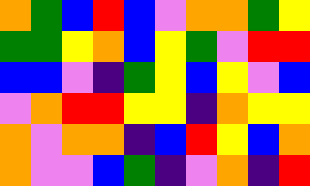[["orange", "green", "blue", "red", "blue", "violet", "orange", "orange", "green", "yellow"], ["green", "green", "yellow", "orange", "blue", "yellow", "green", "violet", "red", "red"], ["blue", "blue", "violet", "indigo", "green", "yellow", "blue", "yellow", "violet", "blue"], ["violet", "orange", "red", "red", "yellow", "yellow", "indigo", "orange", "yellow", "yellow"], ["orange", "violet", "orange", "orange", "indigo", "blue", "red", "yellow", "blue", "orange"], ["orange", "violet", "violet", "blue", "green", "indigo", "violet", "orange", "indigo", "red"]]